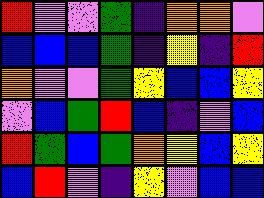[["red", "violet", "violet", "green", "indigo", "orange", "orange", "violet"], ["blue", "blue", "blue", "green", "indigo", "yellow", "indigo", "red"], ["orange", "violet", "violet", "green", "yellow", "blue", "blue", "yellow"], ["violet", "blue", "green", "red", "blue", "indigo", "violet", "blue"], ["red", "green", "blue", "green", "orange", "yellow", "blue", "yellow"], ["blue", "red", "violet", "indigo", "yellow", "violet", "blue", "blue"]]